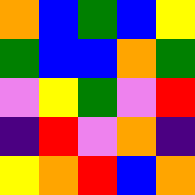[["orange", "blue", "green", "blue", "yellow"], ["green", "blue", "blue", "orange", "green"], ["violet", "yellow", "green", "violet", "red"], ["indigo", "red", "violet", "orange", "indigo"], ["yellow", "orange", "red", "blue", "orange"]]